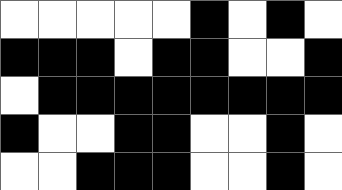[["white", "white", "white", "white", "white", "black", "white", "black", "white"], ["black", "black", "black", "white", "black", "black", "white", "white", "black"], ["white", "black", "black", "black", "black", "black", "black", "black", "black"], ["black", "white", "white", "black", "black", "white", "white", "black", "white"], ["white", "white", "black", "black", "black", "white", "white", "black", "white"]]